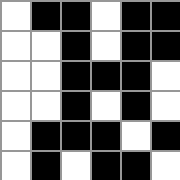[["white", "black", "black", "white", "black", "black"], ["white", "white", "black", "white", "black", "black"], ["white", "white", "black", "black", "black", "white"], ["white", "white", "black", "white", "black", "white"], ["white", "black", "black", "black", "white", "black"], ["white", "black", "white", "black", "black", "white"]]